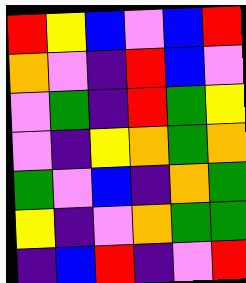[["red", "yellow", "blue", "violet", "blue", "red"], ["orange", "violet", "indigo", "red", "blue", "violet"], ["violet", "green", "indigo", "red", "green", "yellow"], ["violet", "indigo", "yellow", "orange", "green", "orange"], ["green", "violet", "blue", "indigo", "orange", "green"], ["yellow", "indigo", "violet", "orange", "green", "green"], ["indigo", "blue", "red", "indigo", "violet", "red"]]